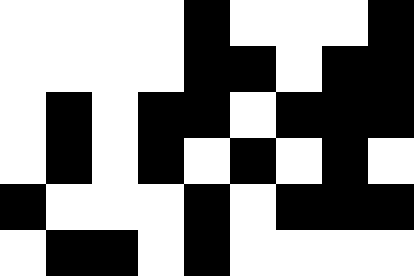[["white", "white", "white", "white", "black", "white", "white", "white", "black"], ["white", "white", "white", "white", "black", "black", "white", "black", "black"], ["white", "black", "white", "black", "black", "white", "black", "black", "black"], ["white", "black", "white", "black", "white", "black", "white", "black", "white"], ["black", "white", "white", "white", "black", "white", "black", "black", "black"], ["white", "black", "black", "white", "black", "white", "white", "white", "white"]]